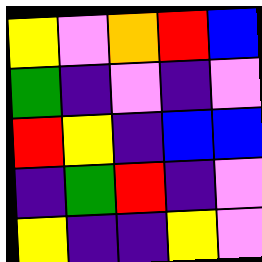[["yellow", "violet", "orange", "red", "blue"], ["green", "indigo", "violet", "indigo", "violet"], ["red", "yellow", "indigo", "blue", "blue"], ["indigo", "green", "red", "indigo", "violet"], ["yellow", "indigo", "indigo", "yellow", "violet"]]